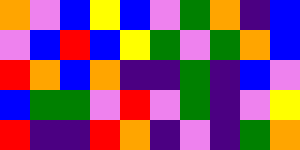[["orange", "violet", "blue", "yellow", "blue", "violet", "green", "orange", "indigo", "blue"], ["violet", "blue", "red", "blue", "yellow", "green", "violet", "green", "orange", "blue"], ["red", "orange", "blue", "orange", "indigo", "indigo", "green", "indigo", "blue", "violet"], ["blue", "green", "green", "violet", "red", "violet", "green", "indigo", "violet", "yellow"], ["red", "indigo", "indigo", "red", "orange", "indigo", "violet", "indigo", "green", "orange"]]